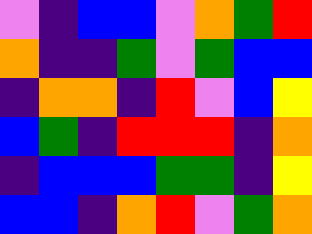[["violet", "indigo", "blue", "blue", "violet", "orange", "green", "red"], ["orange", "indigo", "indigo", "green", "violet", "green", "blue", "blue"], ["indigo", "orange", "orange", "indigo", "red", "violet", "blue", "yellow"], ["blue", "green", "indigo", "red", "red", "red", "indigo", "orange"], ["indigo", "blue", "blue", "blue", "green", "green", "indigo", "yellow"], ["blue", "blue", "indigo", "orange", "red", "violet", "green", "orange"]]